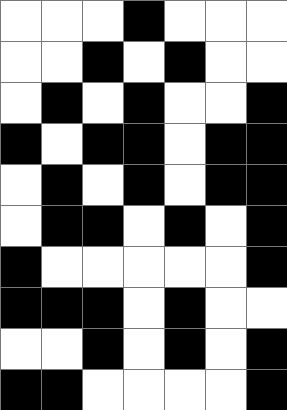[["white", "white", "white", "black", "white", "white", "white"], ["white", "white", "black", "white", "black", "white", "white"], ["white", "black", "white", "black", "white", "white", "black"], ["black", "white", "black", "black", "white", "black", "black"], ["white", "black", "white", "black", "white", "black", "black"], ["white", "black", "black", "white", "black", "white", "black"], ["black", "white", "white", "white", "white", "white", "black"], ["black", "black", "black", "white", "black", "white", "white"], ["white", "white", "black", "white", "black", "white", "black"], ["black", "black", "white", "white", "white", "white", "black"]]